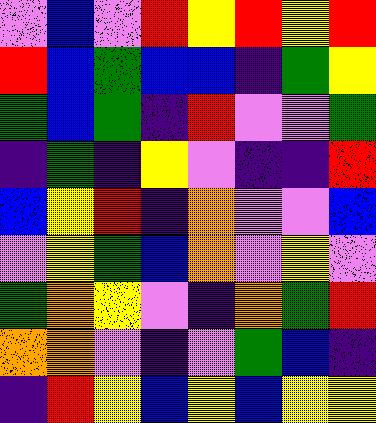[["violet", "blue", "violet", "red", "yellow", "red", "yellow", "red"], ["red", "blue", "green", "blue", "blue", "indigo", "green", "yellow"], ["green", "blue", "green", "indigo", "red", "violet", "violet", "green"], ["indigo", "green", "indigo", "yellow", "violet", "indigo", "indigo", "red"], ["blue", "yellow", "red", "indigo", "orange", "violet", "violet", "blue"], ["violet", "yellow", "green", "blue", "orange", "violet", "yellow", "violet"], ["green", "orange", "yellow", "violet", "indigo", "orange", "green", "red"], ["orange", "orange", "violet", "indigo", "violet", "green", "blue", "indigo"], ["indigo", "red", "yellow", "blue", "yellow", "blue", "yellow", "yellow"]]